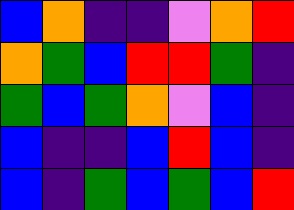[["blue", "orange", "indigo", "indigo", "violet", "orange", "red"], ["orange", "green", "blue", "red", "red", "green", "indigo"], ["green", "blue", "green", "orange", "violet", "blue", "indigo"], ["blue", "indigo", "indigo", "blue", "red", "blue", "indigo"], ["blue", "indigo", "green", "blue", "green", "blue", "red"]]